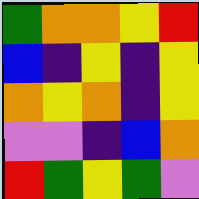[["green", "orange", "orange", "yellow", "red"], ["blue", "indigo", "yellow", "indigo", "yellow"], ["orange", "yellow", "orange", "indigo", "yellow"], ["violet", "violet", "indigo", "blue", "orange"], ["red", "green", "yellow", "green", "violet"]]